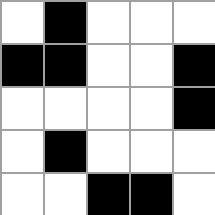[["white", "black", "white", "white", "white"], ["black", "black", "white", "white", "black"], ["white", "white", "white", "white", "black"], ["white", "black", "white", "white", "white"], ["white", "white", "black", "black", "white"]]